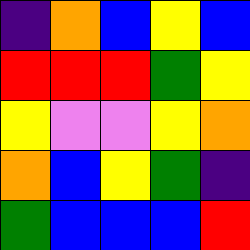[["indigo", "orange", "blue", "yellow", "blue"], ["red", "red", "red", "green", "yellow"], ["yellow", "violet", "violet", "yellow", "orange"], ["orange", "blue", "yellow", "green", "indigo"], ["green", "blue", "blue", "blue", "red"]]